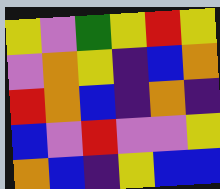[["yellow", "violet", "green", "yellow", "red", "yellow"], ["violet", "orange", "yellow", "indigo", "blue", "orange"], ["red", "orange", "blue", "indigo", "orange", "indigo"], ["blue", "violet", "red", "violet", "violet", "yellow"], ["orange", "blue", "indigo", "yellow", "blue", "blue"]]